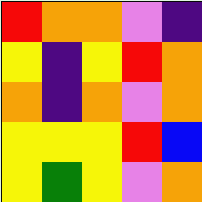[["red", "orange", "orange", "violet", "indigo"], ["yellow", "indigo", "yellow", "red", "orange"], ["orange", "indigo", "orange", "violet", "orange"], ["yellow", "yellow", "yellow", "red", "blue"], ["yellow", "green", "yellow", "violet", "orange"]]